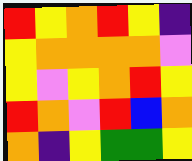[["red", "yellow", "orange", "red", "yellow", "indigo"], ["yellow", "orange", "orange", "orange", "orange", "violet"], ["yellow", "violet", "yellow", "orange", "red", "yellow"], ["red", "orange", "violet", "red", "blue", "orange"], ["orange", "indigo", "yellow", "green", "green", "yellow"]]